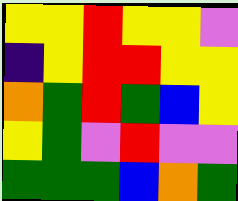[["yellow", "yellow", "red", "yellow", "yellow", "violet"], ["indigo", "yellow", "red", "red", "yellow", "yellow"], ["orange", "green", "red", "green", "blue", "yellow"], ["yellow", "green", "violet", "red", "violet", "violet"], ["green", "green", "green", "blue", "orange", "green"]]